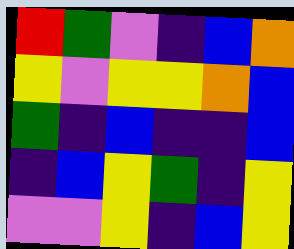[["red", "green", "violet", "indigo", "blue", "orange"], ["yellow", "violet", "yellow", "yellow", "orange", "blue"], ["green", "indigo", "blue", "indigo", "indigo", "blue"], ["indigo", "blue", "yellow", "green", "indigo", "yellow"], ["violet", "violet", "yellow", "indigo", "blue", "yellow"]]